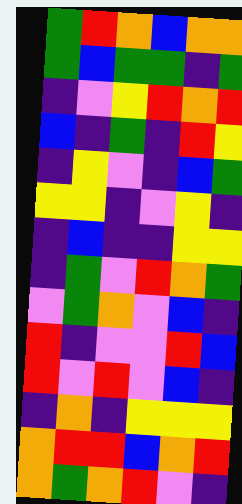[["green", "red", "orange", "blue", "orange", "orange"], ["green", "blue", "green", "green", "indigo", "green"], ["indigo", "violet", "yellow", "red", "orange", "red"], ["blue", "indigo", "green", "indigo", "red", "yellow"], ["indigo", "yellow", "violet", "indigo", "blue", "green"], ["yellow", "yellow", "indigo", "violet", "yellow", "indigo"], ["indigo", "blue", "indigo", "indigo", "yellow", "yellow"], ["indigo", "green", "violet", "red", "orange", "green"], ["violet", "green", "orange", "violet", "blue", "indigo"], ["red", "indigo", "violet", "violet", "red", "blue"], ["red", "violet", "red", "violet", "blue", "indigo"], ["indigo", "orange", "indigo", "yellow", "yellow", "yellow"], ["orange", "red", "red", "blue", "orange", "red"], ["orange", "green", "orange", "red", "violet", "indigo"]]